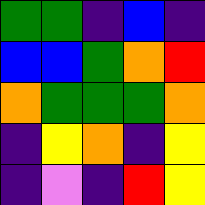[["green", "green", "indigo", "blue", "indigo"], ["blue", "blue", "green", "orange", "red"], ["orange", "green", "green", "green", "orange"], ["indigo", "yellow", "orange", "indigo", "yellow"], ["indigo", "violet", "indigo", "red", "yellow"]]